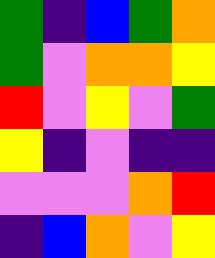[["green", "indigo", "blue", "green", "orange"], ["green", "violet", "orange", "orange", "yellow"], ["red", "violet", "yellow", "violet", "green"], ["yellow", "indigo", "violet", "indigo", "indigo"], ["violet", "violet", "violet", "orange", "red"], ["indigo", "blue", "orange", "violet", "yellow"]]